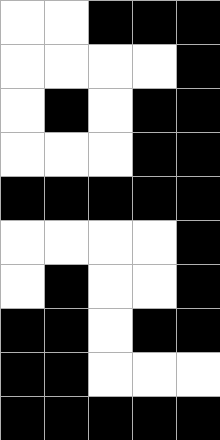[["white", "white", "black", "black", "black"], ["white", "white", "white", "white", "black"], ["white", "black", "white", "black", "black"], ["white", "white", "white", "black", "black"], ["black", "black", "black", "black", "black"], ["white", "white", "white", "white", "black"], ["white", "black", "white", "white", "black"], ["black", "black", "white", "black", "black"], ["black", "black", "white", "white", "white"], ["black", "black", "black", "black", "black"]]